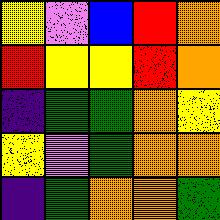[["yellow", "violet", "blue", "red", "orange"], ["red", "yellow", "yellow", "red", "orange"], ["indigo", "green", "green", "orange", "yellow"], ["yellow", "violet", "green", "orange", "orange"], ["indigo", "green", "orange", "orange", "green"]]